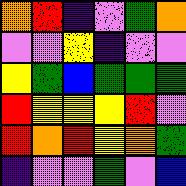[["orange", "red", "indigo", "violet", "green", "orange"], ["violet", "violet", "yellow", "indigo", "violet", "violet"], ["yellow", "green", "blue", "green", "green", "green"], ["red", "yellow", "yellow", "yellow", "red", "violet"], ["red", "orange", "red", "yellow", "orange", "green"], ["indigo", "violet", "violet", "green", "violet", "blue"]]